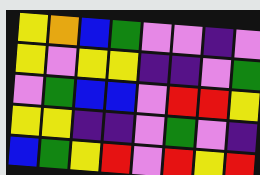[["yellow", "orange", "blue", "green", "violet", "violet", "indigo", "violet"], ["yellow", "violet", "yellow", "yellow", "indigo", "indigo", "violet", "green"], ["violet", "green", "blue", "blue", "violet", "red", "red", "yellow"], ["yellow", "yellow", "indigo", "indigo", "violet", "green", "violet", "indigo"], ["blue", "green", "yellow", "red", "violet", "red", "yellow", "red"]]